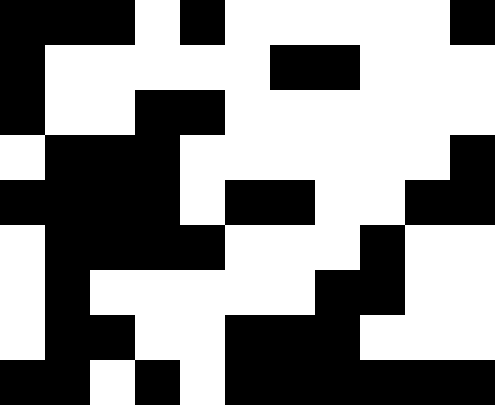[["black", "black", "black", "white", "black", "white", "white", "white", "white", "white", "black"], ["black", "white", "white", "white", "white", "white", "black", "black", "white", "white", "white"], ["black", "white", "white", "black", "black", "white", "white", "white", "white", "white", "white"], ["white", "black", "black", "black", "white", "white", "white", "white", "white", "white", "black"], ["black", "black", "black", "black", "white", "black", "black", "white", "white", "black", "black"], ["white", "black", "black", "black", "black", "white", "white", "white", "black", "white", "white"], ["white", "black", "white", "white", "white", "white", "white", "black", "black", "white", "white"], ["white", "black", "black", "white", "white", "black", "black", "black", "white", "white", "white"], ["black", "black", "white", "black", "white", "black", "black", "black", "black", "black", "black"]]